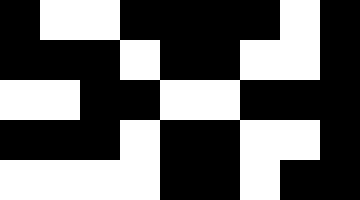[["black", "white", "white", "black", "black", "black", "black", "white", "black"], ["black", "black", "black", "white", "black", "black", "white", "white", "black"], ["white", "white", "black", "black", "white", "white", "black", "black", "black"], ["black", "black", "black", "white", "black", "black", "white", "white", "black"], ["white", "white", "white", "white", "black", "black", "white", "black", "black"]]